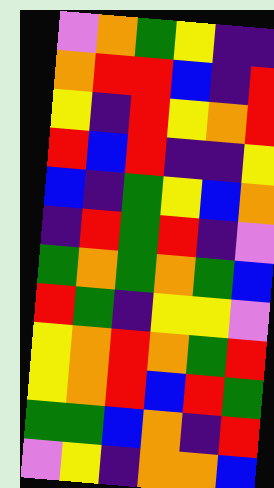[["violet", "orange", "green", "yellow", "indigo", "indigo"], ["orange", "red", "red", "blue", "indigo", "red"], ["yellow", "indigo", "red", "yellow", "orange", "red"], ["red", "blue", "red", "indigo", "indigo", "yellow"], ["blue", "indigo", "green", "yellow", "blue", "orange"], ["indigo", "red", "green", "red", "indigo", "violet"], ["green", "orange", "green", "orange", "green", "blue"], ["red", "green", "indigo", "yellow", "yellow", "violet"], ["yellow", "orange", "red", "orange", "green", "red"], ["yellow", "orange", "red", "blue", "red", "green"], ["green", "green", "blue", "orange", "indigo", "red"], ["violet", "yellow", "indigo", "orange", "orange", "blue"]]